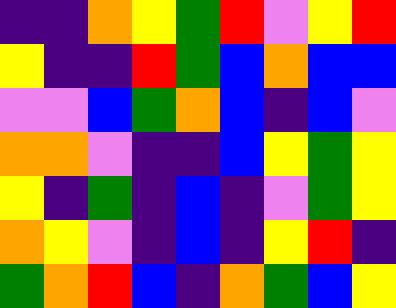[["indigo", "indigo", "orange", "yellow", "green", "red", "violet", "yellow", "red"], ["yellow", "indigo", "indigo", "red", "green", "blue", "orange", "blue", "blue"], ["violet", "violet", "blue", "green", "orange", "blue", "indigo", "blue", "violet"], ["orange", "orange", "violet", "indigo", "indigo", "blue", "yellow", "green", "yellow"], ["yellow", "indigo", "green", "indigo", "blue", "indigo", "violet", "green", "yellow"], ["orange", "yellow", "violet", "indigo", "blue", "indigo", "yellow", "red", "indigo"], ["green", "orange", "red", "blue", "indigo", "orange", "green", "blue", "yellow"]]